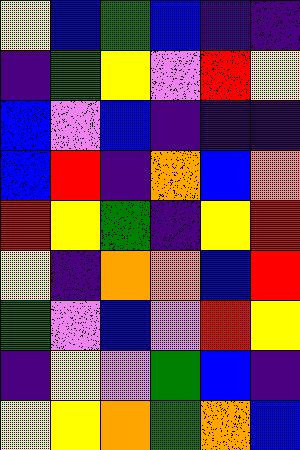[["yellow", "blue", "green", "blue", "indigo", "indigo"], ["indigo", "green", "yellow", "violet", "red", "yellow"], ["blue", "violet", "blue", "indigo", "indigo", "indigo"], ["blue", "red", "indigo", "orange", "blue", "orange"], ["red", "yellow", "green", "indigo", "yellow", "red"], ["yellow", "indigo", "orange", "orange", "blue", "red"], ["green", "violet", "blue", "violet", "red", "yellow"], ["indigo", "yellow", "violet", "green", "blue", "indigo"], ["yellow", "yellow", "orange", "green", "orange", "blue"]]